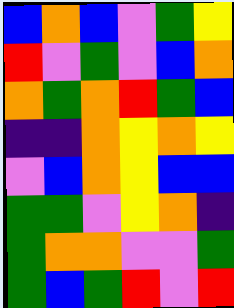[["blue", "orange", "blue", "violet", "green", "yellow"], ["red", "violet", "green", "violet", "blue", "orange"], ["orange", "green", "orange", "red", "green", "blue"], ["indigo", "indigo", "orange", "yellow", "orange", "yellow"], ["violet", "blue", "orange", "yellow", "blue", "blue"], ["green", "green", "violet", "yellow", "orange", "indigo"], ["green", "orange", "orange", "violet", "violet", "green"], ["green", "blue", "green", "red", "violet", "red"]]